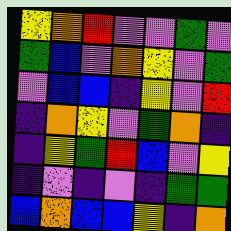[["yellow", "orange", "red", "violet", "violet", "green", "violet"], ["green", "blue", "violet", "orange", "yellow", "violet", "green"], ["violet", "blue", "blue", "indigo", "yellow", "violet", "red"], ["indigo", "orange", "yellow", "violet", "green", "orange", "indigo"], ["indigo", "yellow", "green", "red", "blue", "violet", "yellow"], ["indigo", "violet", "indigo", "violet", "indigo", "green", "green"], ["blue", "orange", "blue", "blue", "yellow", "indigo", "orange"]]